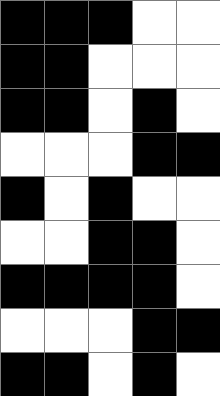[["black", "black", "black", "white", "white"], ["black", "black", "white", "white", "white"], ["black", "black", "white", "black", "white"], ["white", "white", "white", "black", "black"], ["black", "white", "black", "white", "white"], ["white", "white", "black", "black", "white"], ["black", "black", "black", "black", "white"], ["white", "white", "white", "black", "black"], ["black", "black", "white", "black", "white"]]